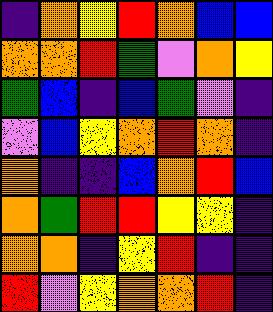[["indigo", "orange", "yellow", "red", "orange", "blue", "blue"], ["orange", "orange", "red", "green", "violet", "orange", "yellow"], ["green", "blue", "indigo", "blue", "green", "violet", "indigo"], ["violet", "blue", "yellow", "orange", "red", "orange", "indigo"], ["orange", "indigo", "indigo", "blue", "orange", "red", "blue"], ["orange", "green", "red", "red", "yellow", "yellow", "indigo"], ["orange", "orange", "indigo", "yellow", "red", "indigo", "indigo"], ["red", "violet", "yellow", "orange", "orange", "red", "indigo"]]